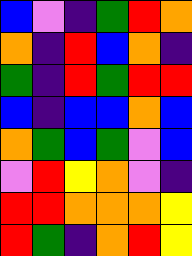[["blue", "violet", "indigo", "green", "red", "orange"], ["orange", "indigo", "red", "blue", "orange", "indigo"], ["green", "indigo", "red", "green", "red", "red"], ["blue", "indigo", "blue", "blue", "orange", "blue"], ["orange", "green", "blue", "green", "violet", "blue"], ["violet", "red", "yellow", "orange", "violet", "indigo"], ["red", "red", "orange", "orange", "orange", "yellow"], ["red", "green", "indigo", "orange", "red", "yellow"]]